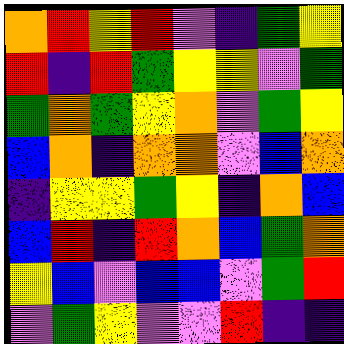[["orange", "red", "yellow", "red", "violet", "indigo", "green", "yellow"], ["red", "indigo", "red", "green", "yellow", "yellow", "violet", "green"], ["green", "orange", "green", "yellow", "orange", "violet", "green", "yellow"], ["blue", "orange", "indigo", "orange", "orange", "violet", "blue", "orange"], ["indigo", "yellow", "yellow", "green", "yellow", "indigo", "orange", "blue"], ["blue", "red", "indigo", "red", "orange", "blue", "green", "orange"], ["yellow", "blue", "violet", "blue", "blue", "violet", "green", "red"], ["violet", "green", "yellow", "violet", "violet", "red", "indigo", "indigo"]]